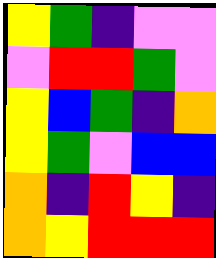[["yellow", "green", "indigo", "violet", "violet"], ["violet", "red", "red", "green", "violet"], ["yellow", "blue", "green", "indigo", "orange"], ["yellow", "green", "violet", "blue", "blue"], ["orange", "indigo", "red", "yellow", "indigo"], ["orange", "yellow", "red", "red", "red"]]